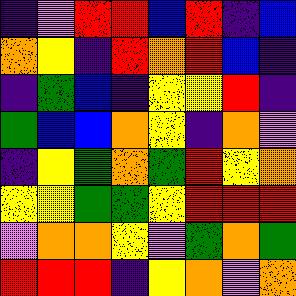[["indigo", "violet", "red", "red", "blue", "red", "indigo", "blue"], ["orange", "yellow", "indigo", "red", "orange", "red", "blue", "indigo"], ["indigo", "green", "blue", "indigo", "yellow", "yellow", "red", "indigo"], ["green", "blue", "blue", "orange", "yellow", "indigo", "orange", "violet"], ["indigo", "yellow", "green", "orange", "green", "red", "yellow", "orange"], ["yellow", "yellow", "green", "green", "yellow", "red", "red", "red"], ["violet", "orange", "orange", "yellow", "violet", "green", "orange", "green"], ["red", "red", "red", "indigo", "yellow", "orange", "violet", "orange"]]